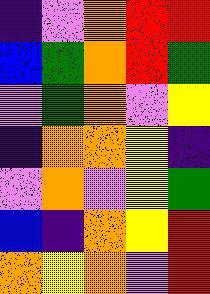[["indigo", "violet", "orange", "red", "red"], ["blue", "green", "orange", "red", "green"], ["violet", "green", "orange", "violet", "yellow"], ["indigo", "orange", "orange", "yellow", "indigo"], ["violet", "orange", "violet", "yellow", "green"], ["blue", "indigo", "orange", "yellow", "red"], ["orange", "yellow", "orange", "violet", "red"]]